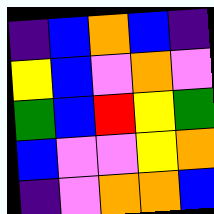[["indigo", "blue", "orange", "blue", "indigo"], ["yellow", "blue", "violet", "orange", "violet"], ["green", "blue", "red", "yellow", "green"], ["blue", "violet", "violet", "yellow", "orange"], ["indigo", "violet", "orange", "orange", "blue"]]